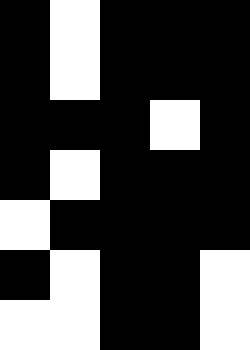[["black", "white", "black", "black", "black"], ["black", "white", "black", "black", "black"], ["black", "black", "black", "white", "black"], ["black", "white", "black", "black", "black"], ["white", "black", "black", "black", "black"], ["black", "white", "black", "black", "white"], ["white", "white", "black", "black", "white"]]